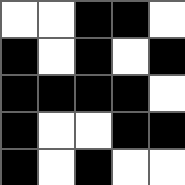[["white", "white", "black", "black", "white"], ["black", "white", "black", "white", "black"], ["black", "black", "black", "black", "white"], ["black", "white", "white", "black", "black"], ["black", "white", "black", "white", "white"]]